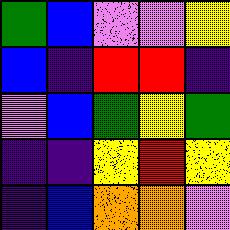[["green", "blue", "violet", "violet", "yellow"], ["blue", "indigo", "red", "red", "indigo"], ["violet", "blue", "green", "yellow", "green"], ["indigo", "indigo", "yellow", "red", "yellow"], ["indigo", "blue", "orange", "orange", "violet"]]